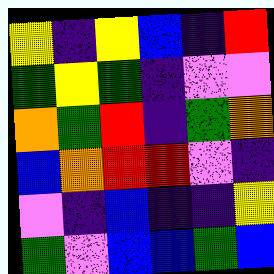[["yellow", "indigo", "yellow", "blue", "indigo", "red"], ["green", "yellow", "green", "indigo", "violet", "violet"], ["orange", "green", "red", "indigo", "green", "orange"], ["blue", "orange", "red", "red", "violet", "indigo"], ["violet", "indigo", "blue", "indigo", "indigo", "yellow"], ["green", "violet", "blue", "blue", "green", "blue"]]